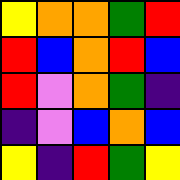[["yellow", "orange", "orange", "green", "red"], ["red", "blue", "orange", "red", "blue"], ["red", "violet", "orange", "green", "indigo"], ["indigo", "violet", "blue", "orange", "blue"], ["yellow", "indigo", "red", "green", "yellow"]]